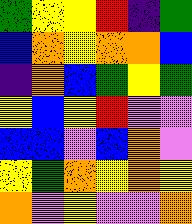[["green", "yellow", "yellow", "red", "indigo", "green"], ["blue", "orange", "yellow", "orange", "orange", "blue"], ["indigo", "orange", "blue", "green", "yellow", "green"], ["yellow", "blue", "yellow", "red", "violet", "violet"], ["blue", "blue", "violet", "blue", "orange", "violet"], ["yellow", "green", "orange", "yellow", "orange", "yellow"], ["orange", "violet", "yellow", "violet", "violet", "orange"]]